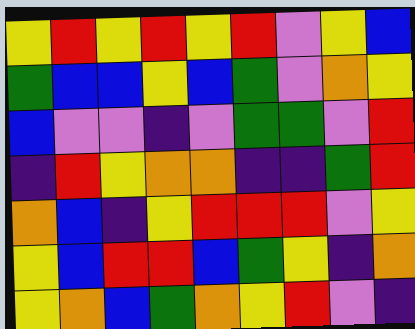[["yellow", "red", "yellow", "red", "yellow", "red", "violet", "yellow", "blue"], ["green", "blue", "blue", "yellow", "blue", "green", "violet", "orange", "yellow"], ["blue", "violet", "violet", "indigo", "violet", "green", "green", "violet", "red"], ["indigo", "red", "yellow", "orange", "orange", "indigo", "indigo", "green", "red"], ["orange", "blue", "indigo", "yellow", "red", "red", "red", "violet", "yellow"], ["yellow", "blue", "red", "red", "blue", "green", "yellow", "indigo", "orange"], ["yellow", "orange", "blue", "green", "orange", "yellow", "red", "violet", "indigo"]]